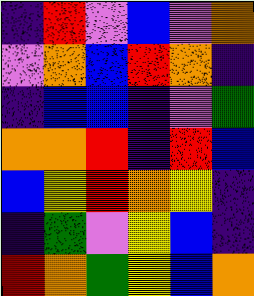[["indigo", "red", "violet", "blue", "violet", "orange"], ["violet", "orange", "blue", "red", "orange", "indigo"], ["indigo", "blue", "blue", "indigo", "violet", "green"], ["orange", "orange", "red", "indigo", "red", "blue"], ["blue", "yellow", "red", "orange", "yellow", "indigo"], ["indigo", "green", "violet", "yellow", "blue", "indigo"], ["red", "orange", "green", "yellow", "blue", "orange"]]